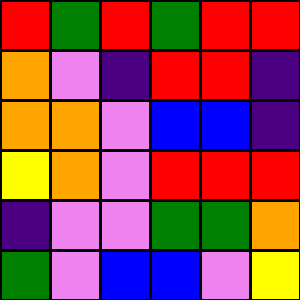[["red", "green", "red", "green", "red", "red"], ["orange", "violet", "indigo", "red", "red", "indigo"], ["orange", "orange", "violet", "blue", "blue", "indigo"], ["yellow", "orange", "violet", "red", "red", "red"], ["indigo", "violet", "violet", "green", "green", "orange"], ["green", "violet", "blue", "blue", "violet", "yellow"]]